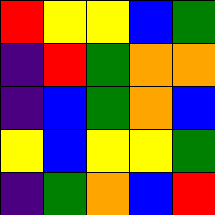[["red", "yellow", "yellow", "blue", "green"], ["indigo", "red", "green", "orange", "orange"], ["indigo", "blue", "green", "orange", "blue"], ["yellow", "blue", "yellow", "yellow", "green"], ["indigo", "green", "orange", "blue", "red"]]